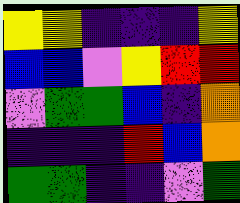[["yellow", "yellow", "indigo", "indigo", "indigo", "yellow"], ["blue", "blue", "violet", "yellow", "red", "red"], ["violet", "green", "green", "blue", "indigo", "orange"], ["indigo", "indigo", "indigo", "red", "blue", "orange"], ["green", "green", "indigo", "indigo", "violet", "green"]]